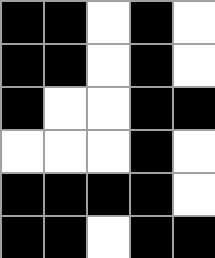[["black", "black", "white", "black", "white"], ["black", "black", "white", "black", "white"], ["black", "white", "white", "black", "black"], ["white", "white", "white", "black", "white"], ["black", "black", "black", "black", "white"], ["black", "black", "white", "black", "black"]]